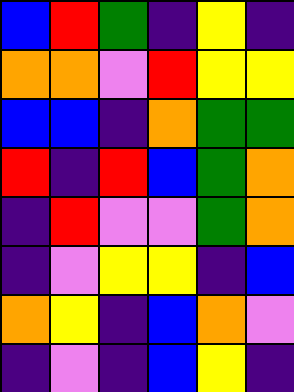[["blue", "red", "green", "indigo", "yellow", "indigo"], ["orange", "orange", "violet", "red", "yellow", "yellow"], ["blue", "blue", "indigo", "orange", "green", "green"], ["red", "indigo", "red", "blue", "green", "orange"], ["indigo", "red", "violet", "violet", "green", "orange"], ["indigo", "violet", "yellow", "yellow", "indigo", "blue"], ["orange", "yellow", "indigo", "blue", "orange", "violet"], ["indigo", "violet", "indigo", "blue", "yellow", "indigo"]]